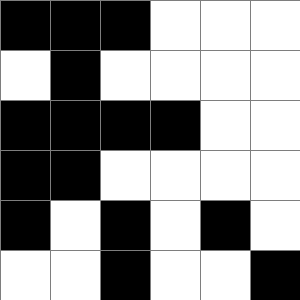[["black", "black", "black", "white", "white", "white"], ["white", "black", "white", "white", "white", "white"], ["black", "black", "black", "black", "white", "white"], ["black", "black", "white", "white", "white", "white"], ["black", "white", "black", "white", "black", "white"], ["white", "white", "black", "white", "white", "black"]]